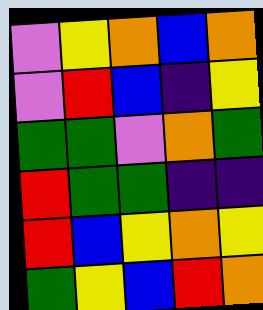[["violet", "yellow", "orange", "blue", "orange"], ["violet", "red", "blue", "indigo", "yellow"], ["green", "green", "violet", "orange", "green"], ["red", "green", "green", "indigo", "indigo"], ["red", "blue", "yellow", "orange", "yellow"], ["green", "yellow", "blue", "red", "orange"]]